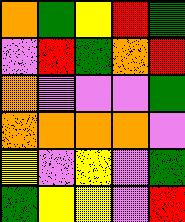[["orange", "green", "yellow", "red", "green"], ["violet", "red", "green", "orange", "red"], ["orange", "violet", "violet", "violet", "green"], ["orange", "orange", "orange", "orange", "violet"], ["yellow", "violet", "yellow", "violet", "green"], ["green", "yellow", "yellow", "violet", "red"]]